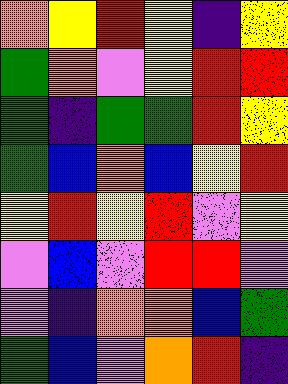[["orange", "yellow", "red", "yellow", "indigo", "yellow"], ["green", "orange", "violet", "yellow", "red", "red"], ["green", "indigo", "green", "green", "red", "yellow"], ["green", "blue", "orange", "blue", "yellow", "red"], ["yellow", "red", "yellow", "red", "violet", "yellow"], ["violet", "blue", "violet", "red", "red", "violet"], ["violet", "indigo", "orange", "orange", "blue", "green"], ["green", "blue", "violet", "orange", "red", "indigo"]]